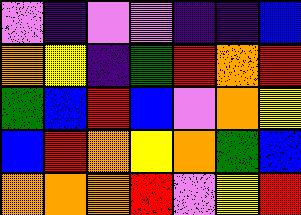[["violet", "indigo", "violet", "violet", "indigo", "indigo", "blue"], ["orange", "yellow", "indigo", "green", "red", "orange", "red"], ["green", "blue", "red", "blue", "violet", "orange", "yellow"], ["blue", "red", "orange", "yellow", "orange", "green", "blue"], ["orange", "orange", "orange", "red", "violet", "yellow", "red"]]